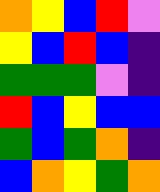[["orange", "yellow", "blue", "red", "violet"], ["yellow", "blue", "red", "blue", "indigo"], ["green", "green", "green", "violet", "indigo"], ["red", "blue", "yellow", "blue", "blue"], ["green", "blue", "green", "orange", "indigo"], ["blue", "orange", "yellow", "green", "orange"]]